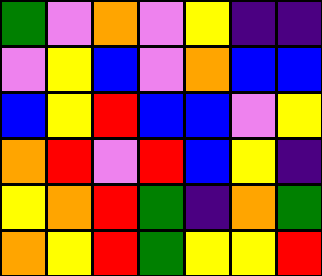[["green", "violet", "orange", "violet", "yellow", "indigo", "indigo"], ["violet", "yellow", "blue", "violet", "orange", "blue", "blue"], ["blue", "yellow", "red", "blue", "blue", "violet", "yellow"], ["orange", "red", "violet", "red", "blue", "yellow", "indigo"], ["yellow", "orange", "red", "green", "indigo", "orange", "green"], ["orange", "yellow", "red", "green", "yellow", "yellow", "red"]]